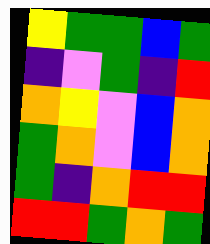[["yellow", "green", "green", "blue", "green"], ["indigo", "violet", "green", "indigo", "red"], ["orange", "yellow", "violet", "blue", "orange"], ["green", "orange", "violet", "blue", "orange"], ["green", "indigo", "orange", "red", "red"], ["red", "red", "green", "orange", "green"]]